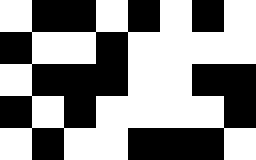[["white", "black", "black", "white", "black", "white", "black", "white"], ["black", "white", "white", "black", "white", "white", "white", "white"], ["white", "black", "black", "black", "white", "white", "black", "black"], ["black", "white", "black", "white", "white", "white", "white", "black"], ["white", "black", "white", "white", "black", "black", "black", "white"]]